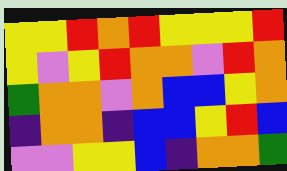[["yellow", "yellow", "red", "orange", "red", "yellow", "yellow", "yellow", "red"], ["yellow", "violet", "yellow", "red", "orange", "orange", "violet", "red", "orange"], ["green", "orange", "orange", "violet", "orange", "blue", "blue", "yellow", "orange"], ["indigo", "orange", "orange", "indigo", "blue", "blue", "yellow", "red", "blue"], ["violet", "violet", "yellow", "yellow", "blue", "indigo", "orange", "orange", "green"]]